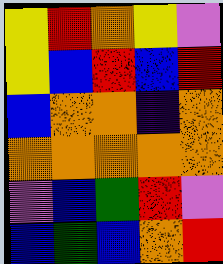[["yellow", "red", "orange", "yellow", "violet"], ["yellow", "blue", "red", "blue", "red"], ["blue", "orange", "orange", "indigo", "orange"], ["orange", "orange", "orange", "orange", "orange"], ["violet", "blue", "green", "red", "violet"], ["blue", "green", "blue", "orange", "red"]]